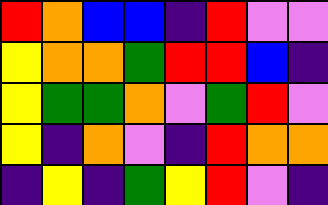[["red", "orange", "blue", "blue", "indigo", "red", "violet", "violet"], ["yellow", "orange", "orange", "green", "red", "red", "blue", "indigo"], ["yellow", "green", "green", "orange", "violet", "green", "red", "violet"], ["yellow", "indigo", "orange", "violet", "indigo", "red", "orange", "orange"], ["indigo", "yellow", "indigo", "green", "yellow", "red", "violet", "indigo"]]